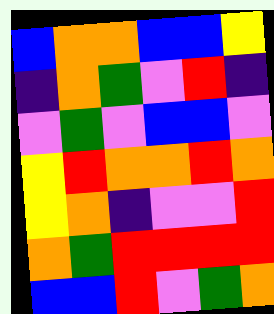[["blue", "orange", "orange", "blue", "blue", "yellow"], ["indigo", "orange", "green", "violet", "red", "indigo"], ["violet", "green", "violet", "blue", "blue", "violet"], ["yellow", "red", "orange", "orange", "red", "orange"], ["yellow", "orange", "indigo", "violet", "violet", "red"], ["orange", "green", "red", "red", "red", "red"], ["blue", "blue", "red", "violet", "green", "orange"]]